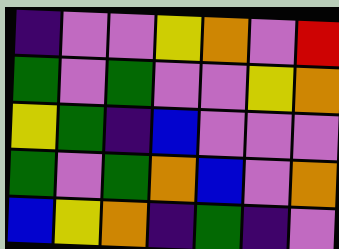[["indigo", "violet", "violet", "yellow", "orange", "violet", "red"], ["green", "violet", "green", "violet", "violet", "yellow", "orange"], ["yellow", "green", "indigo", "blue", "violet", "violet", "violet"], ["green", "violet", "green", "orange", "blue", "violet", "orange"], ["blue", "yellow", "orange", "indigo", "green", "indigo", "violet"]]